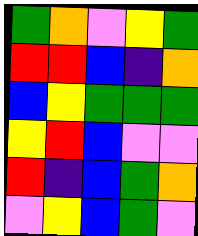[["green", "orange", "violet", "yellow", "green"], ["red", "red", "blue", "indigo", "orange"], ["blue", "yellow", "green", "green", "green"], ["yellow", "red", "blue", "violet", "violet"], ["red", "indigo", "blue", "green", "orange"], ["violet", "yellow", "blue", "green", "violet"]]